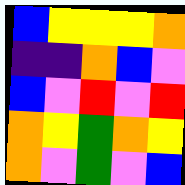[["blue", "yellow", "yellow", "yellow", "orange"], ["indigo", "indigo", "orange", "blue", "violet"], ["blue", "violet", "red", "violet", "red"], ["orange", "yellow", "green", "orange", "yellow"], ["orange", "violet", "green", "violet", "blue"]]